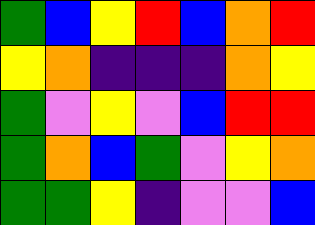[["green", "blue", "yellow", "red", "blue", "orange", "red"], ["yellow", "orange", "indigo", "indigo", "indigo", "orange", "yellow"], ["green", "violet", "yellow", "violet", "blue", "red", "red"], ["green", "orange", "blue", "green", "violet", "yellow", "orange"], ["green", "green", "yellow", "indigo", "violet", "violet", "blue"]]